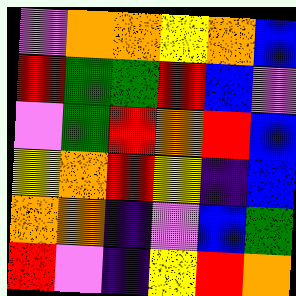[["violet", "orange", "orange", "yellow", "orange", "blue"], ["red", "green", "green", "red", "blue", "violet"], ["violet", "green", "red", "orange", "red", "blue"], ["yellow", "orange", "red", "yellow", "indigo", "blue"], ["orange", "orange", "indigo", "violet", "blue", "green"], ["red", "violet", "indigo", "yellow", "red", "orange"]]